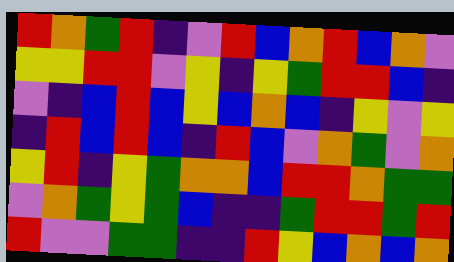[["red", "orange", "green", "red", "indigo", "violet", "red", "blue", "orange", "red", "blue", "orange", "violet"], ["yellow", "yellow", "red", "red", "violet", "yellow", "indigo", "yellow", "green", "red", "red", "blue", "indigo"], ["violet", "indigo", "blue", "red", "blue", "yellow", "blue", "orange", "blue", "indigo", "yellow", "violet", "yellow"], ["indigo", "red", "blue", "red", "blue", "indigo", "red", "blue", "violet", "orange", "green", "violet", "orange"], ["yellow", "red", "indigo", "yellow", "green", "orange", "orange", "blue", "red", "red", "orange", "green", "green"], ["violet", "orange", "green", "yellow", "green", "blue", "indigo", "indigo", "green", "red", "red", "green", "red"], ["red", "violet", "violet", "green", "green", "indigo", "indigo", "red", "yellow", "blue", "orange", "blue", "orange"]]